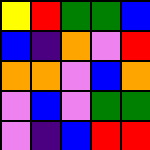[["yellow", "red", "green", "green", "blue"], ["blue", "indigo", "orange", "violet", "red"], ["orange", "orange", "violet", "blue", "orange"], ["violet", "blue", "violet", "green", "green"], ["violet", "indigo", "blue", "red", "red"]]